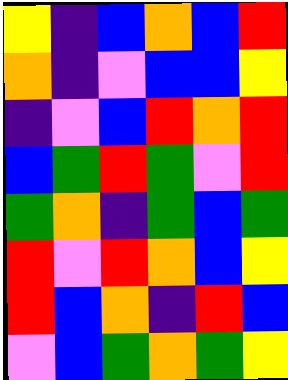[["yellow", "indigo", "blue", "orange", "blue", "red"], ["orange", "indigo", "violet", "blue", "blue", "yellow"], ["indigo", "violet", "blue", "red", "orange", "red"], ["blue", "green", "red", "green", "violet", "red"], ["green", "orange", "indigo", "green", "blue", "green"], ["red", "violet", "red", "orange", "blue", "yellow"], ["red", "blue", "orange", "indigo", "red", "blue"], ["violet", "blue", "green", "orange", "green", "yellow"]]